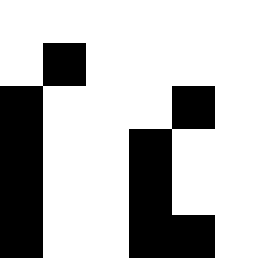[["white", "white", "white", "white", "white", "white"], ["white", "black", "white", "white", "white", "white"], ["black", "white", "white", "white", "black", "white"], ["black", "white", "white", "black", "white", "white"], ["black", "white", "white", "black", "white", "white"], ["black", "white", "white", "black", "black", "white"]]